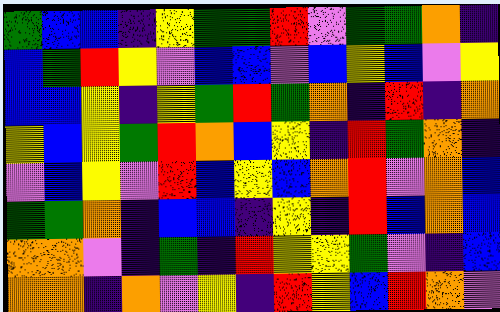[["green", "blue", "blue", "indigo", "yellow", "green", "green", "red", "violet", "green", "green", "orange", "indigo"], ["blue", "green", "red", "yellow", "violet", "blue", "blue", "violet", "blue", "yellow", "blue", "violet", "yellow"], ["blue", "blue", "yellow", "indigo", "yellow", "green", "red", "green", "orange", "indigo", "red", "indigo", "orange"], ["yellow", "blue", "yellow", "green", "red", "orange", "blue", "yellow", "indigo", "red", "green", "orange", "indigo"], ["violet", "blue", "yellow", "violet", "red", "blue", "yellow", "blue", "orange", "red", "violet", "orange", "blue"], ["green", "green", "orange", "indigo", "blue", "blue", "indigo", "yellow", "indigo", "red", "blue", "orange", "blue"], ["orange", "orange", "violet", "indigo", "green", "indigo", "red", "yellow", "yellow", "green", "violet", "indigo", "blue"], ["orange", "orange", "indigo", "orange", "violet", "yellow", "indigo", "red", "yellow", "blue", "red", "orange", "violet"]]